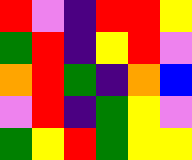[["red", "violet", "indigo", "red", "red", "yellow"], ["green", "red", "indigo", "yellow", "red", "violet"], ["orange", "red", "green", "indigo", "orange", "blue"], ["violet", "red", "indigo", "green", "yellow", "violet"], ["green", "yellow", "red", "green", "yellow", "yellow"]]